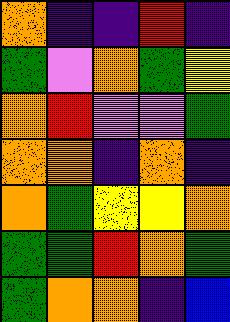[["orange", "indigo", "indigo", "red", "indigo"], ["green", "violet", "orange", "green", "yellow"], ["orange", "red", "violet", "violet", "green"], ["orange", "orange", "indigo", "orange", "indigo"], ["orange", "green", "yellow", "yellow", "orange"], ["green", "green", "red", "orange", "green"], ["green", "orange", "orange", "indigo", "blue"]]